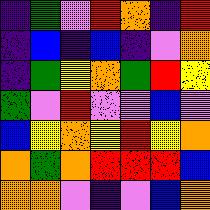[["indigo", "green", "violet", "red", "orange", "indigo", "red"], ["indigo", "blue", "indigo", "blue", "indigo", "violet", "orange"], ["indigo", "green", "yellow", "orange", "green", "red", "yellow"], ["green", "violet", "red", "violet", "violet", "blue", "violet"], ["blue", "yellow", "orange", "yellow", "red", "yellow", "orange"], ["orange", "green", "orange", "red", "red", "red", "blue"], ["orange", "orange", "violet", "indigo", "violet", "blue", "orange"]]